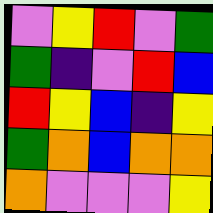[["violet", "yellow", "red", "violet", "green"], ["green", "indigo", "violet", "red", "blue"], ["red", "yellow", "blue", "indigo", "yellow"], ["green", "orange", "blue", "orange", "orange"], ["orange", "violet", "violet", "violet", "yellow"]]